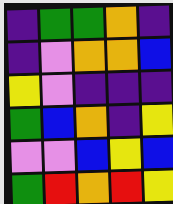[["indigo", "green", "green", "orange", "indigo"], ["indigo", "violet", "orange", "orange", "blue"], ["yellow", "violet", "indigo", "indigo", "indigo"], ["green", "blue", "orange", "indigo", "yellow"], ["violet", "violet", "blue", "yellow", "blue"], ["green", "red", "orange", "red", "yellow"]]